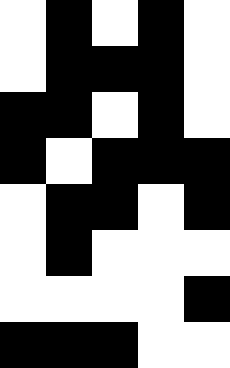[["white", "black", "white", "black", "white"], ["white", "black", "black", "black", "white"], ["black", "black", "white", "black", "white"], ["black", "white", "black", "black", "black"], ["white", "black", "black", "white", "black"], ["white", "black", "white", "white", "white"], ["white", "white", "white", "white", "black"], ["black", "black", "black", "white", "white"]]